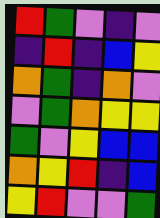[["red", "green", "violet", "indigo", "violet"], ["indigo", "red", "indigo", "blue", "yellow"], ["orange", "green", "indigo", "orange", "violet"], ["violet", "green", "orange", "yellow", "yellow"], ["green", "violet", "yellow", "blue", "blue"], ["orange", "yellow", "red", "indigo", "blue"], ["yellow", "red", "violet", "violet", "green"]]